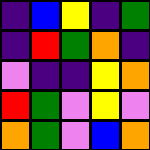[["indigo", "blue", "yellow", "indigo", "green"], ["indigo", "red", "green", "orange", "indigo"], ["violet", "indigo", "indigo", "yellow", "orange"], ["red", "green", "violet", "yellow", "violet"], ["orange", "green", "violet", "blue", "orange"]]